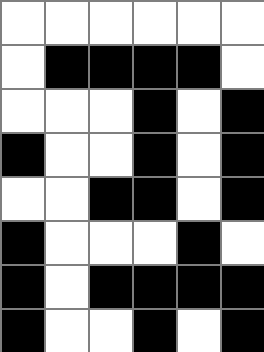[["white", "white", "white", "white", "white", "white"], ["white", "black", "black", "black", "black", "white"], ["white", "white", "white", "black", "white", "black"], ["black", "white", "white", "black", "white", "black"], ["white", "white", "black", "black", "white", "black"], ["black", "white", "white", "white", "black", "white"], ["black", "white", "black", "black", "black", "black"], ["black", "white", "white", "black", "white", "black"]]